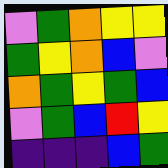[["violet", "green", "orange", "yellow", "yellow"], ["green", "yellow", "orange", "blue", "violet"], ["orange", "green", "yellow", "green", "blue"], ["violet", "green", "blue", "red", "yellow"], ["indigo", "indigo", "indigo", "blue", "green"]]